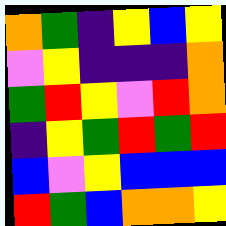[["orange", "green", "indigo", "yellow", "blue", "yellow"], ["violet", "yellow", "indigo", "indigo", "indigo", "orange"], ["green", "red", "yellow", "violet", "red", "orange"], ["indigo", "yellow", "green", "red", "green", "red"], ["blue", "violet", "yellow", "blue", "blue", "blue"], ["red", "green", "blue", "orange", "orange", "yellow"]]